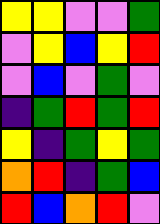[["yellow", "yellow", "violet", "violet", "green"], ["violet", "yellow", "blue", "yellow", "red"], ["violet", "blue", "violet", "green", "violet"], ["indigo", "green", "red", "green", "red"], ["yellow", "indigo", "green", "yellow", "green"], ["orange", "red", "indigo", "green", "blue"], ["red", "blue", "orange", "red", "violet"]]